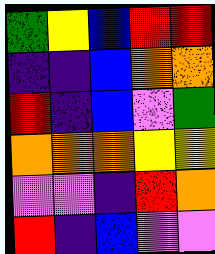[["green", "yellow", "blue", "red", "red"], ["indigo", "indigo", "blue", "orange", "orange"], ["red", "indigo", "blue", "violet", "green"], ["orange", "orange", "orange", "yellow", "yellow"], ["violet", "violet", "indigo", "red", "orange"], ["red", "indigo", "blue", "violet", "violet"]]